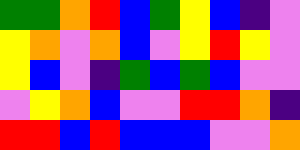[["green", "green", "orange", "red", "blue", "green", "yellow", "blue", "indigo", "violet"], ["yellow", "orange", "violet", "orange", "blue", "violet", "yellow", "red", "yellow", "violet"], ["yellow", "blue", "violet", "indigo", "green", "blue", "green", "blue", "violet", "violet"], ["violet", "yellow", "orange", "blue", "violet", "violet", "red", "red", "orange", "indigo"], ["red", "red", "blue", "red", "blue", "blue", "blue", "violet", "violet", "orange"]]